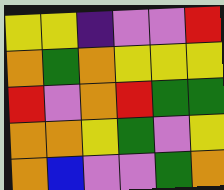[["yellow", "yellow", "indigo", "violet", "violet", "red"], ["orange", "green", "orange", "yellow", "yellow", "yellow"], ["red", "violet", "orange", "red", "green", "green"], ["orange", "orange", "yellow", "green", "violet", "yellow"], ["orange", "blue", "violet", "violet", "green", "orange"]]